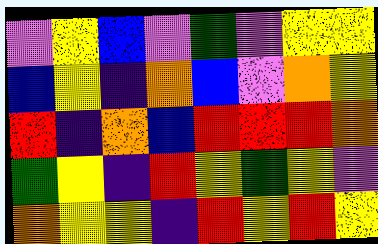[["violet", "yellow", "blue", "violet", "green", "violet", "yellow", "yellow"], ["blue", "yellow", "indigo", "orange", "blue", "violet", "orange", "yellow"], ["red", "indigo", "orange", "blue", "red", "red", "red", "orange"], ["green", "yellow", "indigo", "red", "yellow", "green", "yellow", "violet"], ["orange", "yellow", "yellow", "indigo", "red", "yellow", "red", "yellow"]]